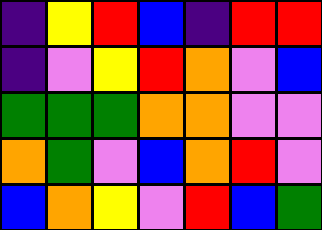[["indigo", "yellow", "red", "blue", "indigo", "red", "red"], ["indigo", "violet", "yellow", "red", "orange", "violet", "blue"], ["green", "green", "green", "orange", "orange", "violet", "violet"], ["orange", "green", "violet", "blue", "orange", "red", "violet"], ["blue", "orange", "yellow", "violet", "red", "blue", "green"]]